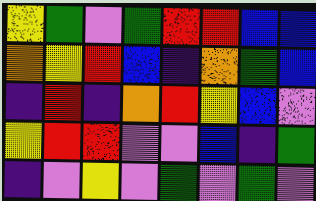[["yellow", "green", "violet", "green", "red", "red", "blue", "blue"], ["orange", "yellow", "red", "blue", "indigo", "orange", "green", "blue"], ["indigo", "red", "indigo", "orange", "red", "yellow", "blue", "violet"], ["yellow", "red", "red", "violet", "violet", "blue", "indigo", "green"], ["indigo", "violet", "yellow", "violet", "green", "violet", "green", "violet"]]